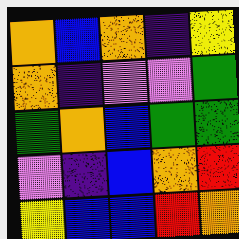[["orange", "blue", "orange", "indigo", "yellow"], ["orange", "indigo", "violet", "violet", "green"], ["green", "orange", "blue", "green", "green"], ["violet", "indigo", "blue", "orange", "red"], ["yellow", "blue", "blue", "red", "orange"]]